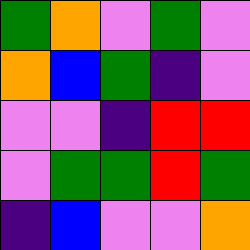[["green", "orange", "violet", "green", "violet"], ["orange", "blue", "green", "indigo", "violet"], ["violet", "violet", "indigo", "red", "red"], ["violet", "green", "green", "red", "green"], ["indigo", "blue", "violet", "violet", "orange"]]